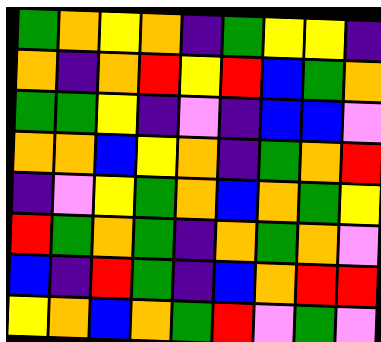[["green", "orange", "yellow", "orange", "indigo", "green", "yellow", "yellow", "indigo"], ["orange", "indigo", "orange", "red", "yellow", "red", "blue", "green", "orange"], ["green", "green", "yellow", "indigo", "violet", "indigo", "blue", "blue", "violet"], ["orange", "orange", "blue", "yellow", "orange", "indigo", "green", "orange", "red"], ["indigo", "violet", "yellow", "green", "orange", "blue", "orange", "green", "yellow"], ["red", "green", "orange", "green", "indigo", "orange", "green", "orange", "violet"], ["blue", "indigo", "red", "green", "indigo", "blue", "orange", "red", "red"], ["yellow", "orange", "blue", "orange", "green", "red", "violet", "green", "violet"]]